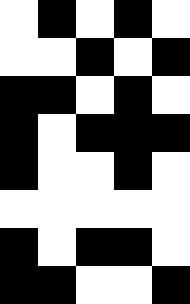[["white", "black", "white", "black", "white"], ["white", "white", "black", "white", "black"], ["black", "black", "white", "black", "white"], ["black", "white", "black", "black", "black"], ["black", "white", "white", "black", "white"], ["white", "white", "white", "white", "white"], ["black", "white", "black", "black", "white"], ["black", "black", "white", "white", "black"]]